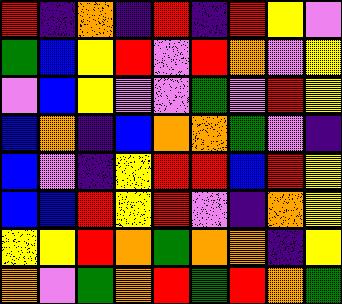[["red", "indigo", "orange", "indigo", "red", "indigo", "red", "yellow", "violet"], ["green", "blue", "yellow", "red", "violet", "red", "orange", "violet", "yellow"], ["violet", "blue", "yellow", "violet", "violet", "green", "violet", "red", "yellow"], ["blue", "orange", "indigo", "blue", "orange", "orange", "green", "violet", "indigo"], ["blue", "violet", "indigo", "yellow", "red", "red", "blue", "red", "yellow"], ["blue", "blue", "red", "yellow", "red", "violet", "indigo", "orange", "yellow"], ["yellow", "yellow", "red", "orange", "green", "orange", "orange", "indigo", "yellow"], ["orange", "violet", "green", "orange", "red", "green", "red", "orange", "green"]]